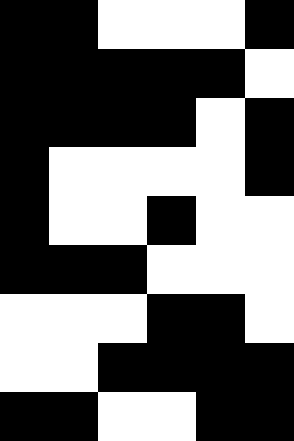[["black", "black", "white", "white", "white", "black"], ["black", "black", "black", "black", "black", "white"], ["black", "black", "black", "black", "white", "black"], ["black", "white", "white", "white", "white", "black"], ["black", "white", "white", "black", "white", "white"], ["black", "black", "black", "white", "white", "white"], ["white", "white", "white", "black", "black", "white"], ["white", "white", "black", "black", "black", "black"], ["black", "black", "white", "white", "black", "black"]]